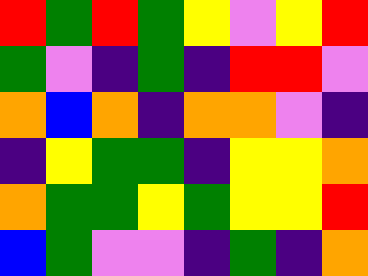[["red", "green", "red", "green", "yellow", "violet", "yellow", "red"], ["green", "violet", "indigo", "green", "indigo", "red", "red", "violet"], ["orange", "blue", "orange", "indigo", "orange", "orange", "violet", "indigo"], ["indigo", "yellow", "green", "green", "indigo", "yellow", "yellow", "orange"], ["orange", "green", "green", "yellow", "green", "yellow", "yellow", "red"], ["blue", "green", "violet", "violet", "indigo", "green", "indigo", "orange"]]